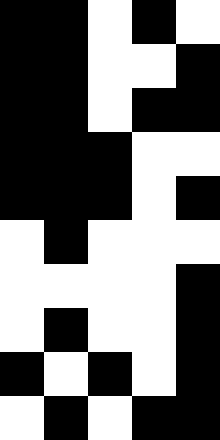[["black", "black", "white", "black", "white"], ["black", "black", "white", "white", "black"], ["black", "black", "white", "black", "black"], ["black", "black", "black", "white", "white"], ["black", "black", "black", "white", "black"], ["white", "black", "white", "white", "white"], ["white", "white", "white", "white", "black"], ["white", "black", "white", "white", "black"], ["black", "white", "black", "white", "black"], ["white", "black", "white", "black", "black"]]